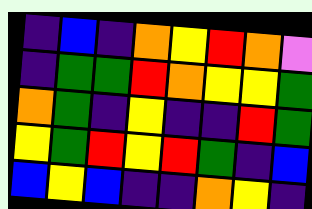[["indigo", "blue", "indigo", "orange", "yellow", "red", "orange", "violet"], ["indigo", "green", "green", "red", "orange", "yellow", "yellow", "green"], ["orange", "green", "indigo", "yellow", "indigo", "indigo", "red", "green"], ["yellow", "green", "red", "yellow", "red", "green", "indigo", "blue"], ["blue", "yellow", "blue", "indigo", "indigo", "orange", "yellow", "indigo"]]